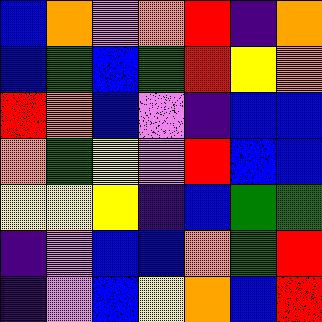[["blue", "orange", "violet", "orange", "red", "indigo", "orange"], ["blue", "green", "blue", "green", "red", "yellow", "orange"], ["red", "orange", "blue", "violet", "indigo", "blue", "blue"], ["orange", "green", "yellow", "violet", "red", "blue", "blue"], ["yellow", "yellow", "yellow", "indigo", "blue", "green", "green"], ["indigo", "violet", "blue", "blue", "orange", "green", "red"], ["indigo", "violet", "blue", "yellow", "orange", "blue", "red"]]